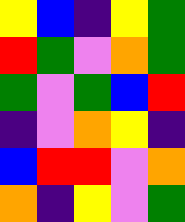[["yellow", "blue", "indigo", "yellow", "green"], ["red", "green", "violet", "orange", "green"], ["green", "violet", "green", "blue", "red"], ["indigo", "violet", "orange", "yellow", "indigo"], ["blue", "red", "red", "violet", "orange"], ["orange", "indigo", "yellow", "violet", "green"]]